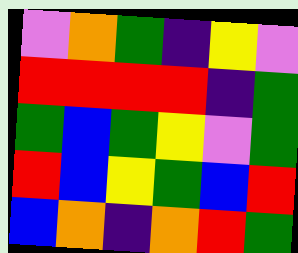[["violet", "orange", "green", "indigo", "yellow", "violet"], ["red", "red", "red", "red", "indigo", "green"], ["green", "blue", "green", "yellow", "violet", "green"], ["red", "blue", "yellow", "green", "blue", "red"], ["blue", "orange", "indigo", "orange", "red", "green"]]